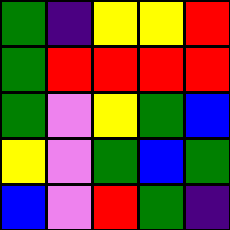[["green", "indigo", "yellow", "yellow", "red"], ["green", "red", "red", "red", "red"], ["green", "violet", "yellow", "green", "blue"], ["yellow", "violet", "green", "blue", "green"], ["blue", "violet", "red", "green", "indigo"]]